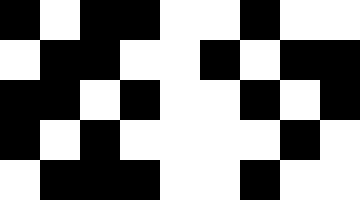[["black", "white", "black", "black", "white", "white", "black", "white", "white"], ["white", "black", "black", "white", "white", "black", "white", "black", "black"], ["black", "black", "white", "black", "white", "white", "black", "white", "black"], ["black", "white", "black", "white", "white", "white", "white", "black", "white"], ["white", "black", "black", "black", "white", "white", "black", "white", "white"]]